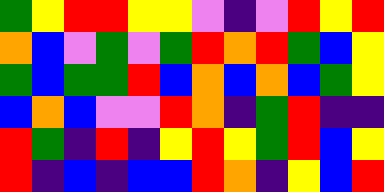[["green", "yellow", "red", "red", "yellow", "yellow", "violet", "indigo", "violet", "red", "yellow", "red"], ["orange", "blue", "violet", "green", "violet", "green", "red", "orange", "red", "green", "blue", "yellow"], ["green", "blue", "green", "green", "red", "blue", "orange", "blue", "orange", "blue", "green", "yellow"], ["blue", "orange", "blue", "violet", "violet", "red", "orange", "indigo", "green", "red", "indigo", "indigo"], ["red", "green", "indigo", "red", "indigo", "yellow", "red", "yellow", "green", "red", "blue", "yellow"], ["red", "indigo", "blue", "indigo", "blue", "blue", "red", "orange", "indigo", "yellow", "blue", "red"]]